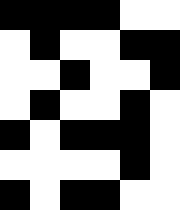[["black", "black", "black", "black", "white", "white"], ["white", "black", "white", "white", "black", "black"], ["white", "white", "black", "white", "white", "black"], ["white", "black", "white", "white", "black", "white"], ["black", "white", "black", "black", "black", "white"], ["white", "white", "white", "white", "black", "white"], ["black", "white", "black", "black", "white", "white"]]